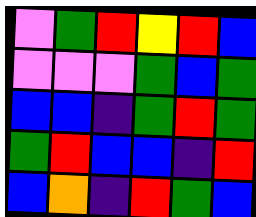[["violet", "green", "red", "yellow", "red", "blue"], ["violet", "violet", "violet", "green", "blue", "green"], ["blue", "blue", "indigo", "green", "red", "green"], ["green", "red", "blue", "blue", "indigo", "red"], ["blue", "orange", "indigo", "red", "green", "blue"]]